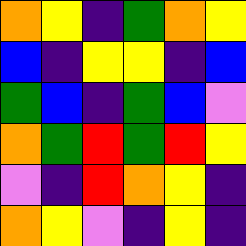[["orange", "yellow", "indigo", "green", "orange", "yellow"], ["blue", "indigo", "yellow", "yellow", "indigo", "blue"], ["green", "blue", "indigo", "green", "blue", "violet"], ["orange", "green", "red", "green", "red", "yellow"], ["violet", "indigo", "red", "orange", "yellow", "indigo"], ["orange", "yellow", "violet", "indigo", "yellow", "indigo"]]